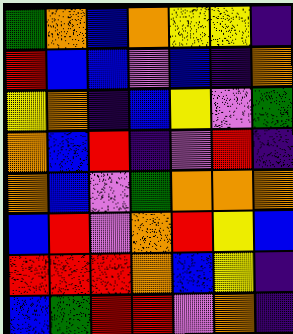[["green", "orange", "blue", "orange", "yellow", "yellow", "indigo"], ["red", "blue", "blue", "violet", "blue", "indigo", "orange"], ["yellow", "orange", "indigo", "blue", "yellow", "violet", "green"], ["orange", "blue", "red", "indigo", "violet", "red", "indigo"], ["orange", "blue", "violet", "green", "orange", "orange", "orange"], ["blue", "red", "violet", "orange", "red", "yellow", "blue"], ["red", "red", "red", "orange", "blue", "yellow", "indigo"], ["blue", "green", "red", "red", "violet", "orange", "indigo"]]